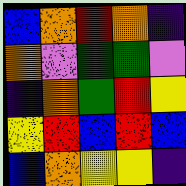[["blue", "orange", "red", "orange", "indigo"], ["orange", "violet", "green", "green", "violet"], ["indigo", "orange", "green", "red", "yellow"], ["yellow", "red", "blue", "red", "blue"], ["blue", "orange", "yellow", "yellow", "indigo"]]